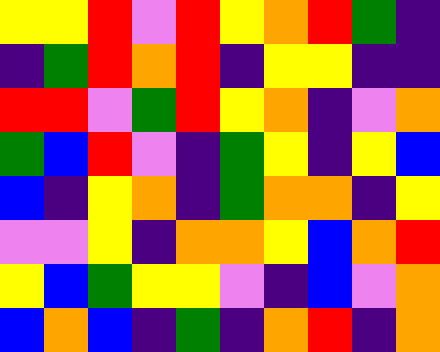[["yellow", "yellow", "red", "violet", "red", "yellow", "orange", "red", "green", "indigo"], ["indigo", "green", "red", "orange", "red", "indigo", "yellow", "yellow", "indigo", "indigo"], ["red", "red", "violet", "green", "red", "yellow", "orange", "indigo", "violet", "orange"], ["green", "blue", "red", "violet", "indigo", "green", "yellow", "indigo", "yellow", "blue"], ["blue", "indigo", "yellow", "orange", "indigo", "green", "orange", "orange", "indigo", "yellow"], ["violet", "violet", "yellow", "indigo", "orange", "orange", "yellow", "blue", "orange", "red"], ["yellow", "blue", "green", "yellow", "yellow", "violet", "indigo", "blue", "violet", "orange"], ["blue", "orange", "blue", "indigo", "green", "indigo", "orange", "red", "indigo", "orange"]]